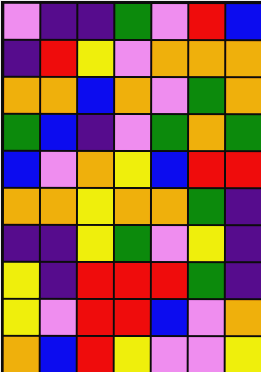[["violet", "indigo", "indigo", "green", "violet", "red", "blue"], ["indigo", "red", "yellow", "violet", "orange", "orange", "orange"], ["orange", "orange", "blue", "orange", "violet", "green", "orange"], ["green", "blue", "indigo", "violet", "green", "orange", "green"], ["blue", "violet", "orange", "yellow", "blue", "red", "red"], ["orange", "orange", "yellow", "orange", "orange", "green", "indigo"], ["indigo", "indigo", "yellow", "green", "violet", "yellow", "indigo"], ["yellow", "indigo", "red", "red", "red", "green", "indigo"], ["yellow", "violet", "red", "red", "blue", "violet", "orange"], ["orange", "blue", "red", "yellow", "violet", "violet", "yellow"]]